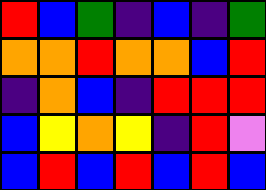[["red", "blue", "green", "indigo", "blue", "indigo", "green"], ["orange", "orange", "red", "orange", "orange", "blue", "red"], ["indigo", "orange", "blue", "indigo", "red", "red", "red"], ["blue", "yellow", "orange", "yellow", "indigo", "red", "violet"], ["blue", "red", "blue", "red", "blue", "red", "blue"]]